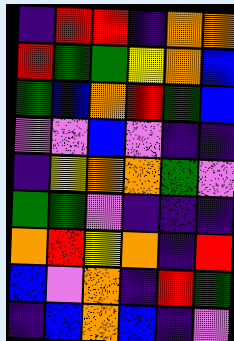[["indigo", "red", "red", "indigo", "orange", "orange"], ["red", "green", "green", "yellow", "orange", "blue"], ["green", "blue", "orange", "red", "green", "blue"], ["violet", "violet", "blue", "violet", "indigo", "indigo"], ["indigo", "yellow", "orange", "orange", "green", "violet"], ["green", "green", "violet", "indigo", "indigo", "indigo"], ["orange", "red", "yellow", "orange", "indigo", "red"], ["blue", "violet", "orange", "indigo", "red", "green"], ["indigo", "blue", "orange", "blue", "indigo", "violet"]]